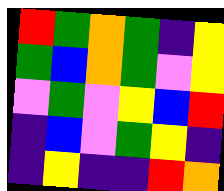[["red", "green", "orange", "green", "indigo", "yellow"], ["green", "blue", "orange", "green", "violet", "yellow"], ["violet", "green", "violet", "yellow", "blue", "red"], ["indigo", "blue", "violet", "green", "yellow", "indigo"], ["indigo", "yellow", "indigo", "indigo", "red", "orange"]]